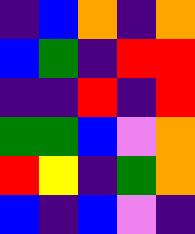[["indigo", "blue", "orange", "indigo", "orange"], ["blue", "green", "indigo", "red", "red"], ["indigo", "indigo", "red", "indigo", "red"], ["green", "green", "blue", "violet", "orange"], ["red", "yellow", "indigo", "green", "orange"], ["blue", "indigo", "blue", "violet", "indigo"]]